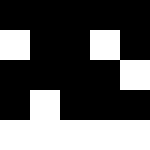[["black", "black", "black", "black", "black"], ["white", "black", "black", "white", "black"], ["black", "black", "black", "black", "white"], ["black", "white", "black", "black", "black"], ["white", "white", "white", "white", "white"]]